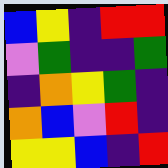[["blue", "yellow", "indigo", "red", "red"], ["violet", "green", "indigo", "indigo", "green"], ["indigo", "orange", "yellow", "green", "indigo"], ["orange", "blue", "violet", "red", "indigo"], ["yellow", "yellow", "blue", "indigo", "red"]]